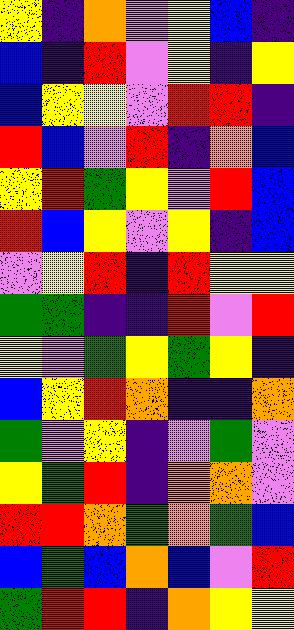[["yellow", "indigo", "orange", "violet", "yellow", "blue", "indigo"], ["blue", "indigo", "red", "violet", "yellow", "indigo", "yellow"], ["blue", "yellow", "yellow", "violet", "red", "red", "indigo"], ["red", "blue", "violet", "red", "indigo", "orange", "blue"], ["yellow", "red", "green", "yellow", "violet", "red", "blue"], ["red", "blue", "yellow", "violet", "yellow", "indigo", "blue"], ["violet", "yellow", "red", "indigo", "red", "yellow", "yellow"], ["green", "green", "indigo", "indigo", "red", "violet", "red"], ["yellow", "violet", "green", "yellow", "green", "yellow", "indigo"], ["blue", "yellow", "red", "orange", "indigo", "indigo", "orange"], ["green", "violet", "yellow", "indigo", "violet", "green", "violet"], ["yellow", "green", "red", "indigo", "orange", "orange", "violet"], ["red", "red", "orange", "green", "orange", "green", "blue"], ["blue", "green", "blue", "orange", "blue", "violet", "red"], ["green", "red", "red", "indigo", "orange", "yellow", "yellow"]]